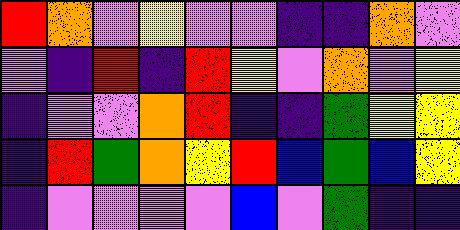[["red", "orange", "violet", "yellow", "violet", "violet", "indigo", "indigo", "orange", "violet"], ["violet", "indigo", "red", "indigo", "red", "yellow", "violet", "orange", "violet", "yellow"], ["indigo", "violet", "violet", "orange", "red", "indigo", "indigo", "green", "yellow", "yellow"], ["indigo", "red", "green", "orange", "yellow", "red", "blue", "green", "blue", "yellow"], ["indigo", "violet", "violet", "violet", "violet", "blue", "violet", "green", "indigo", "indigo"]]